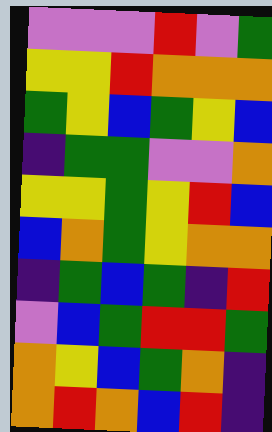[["violet", "violet", "violet", "red", "violet", "green"], ["yellow", "yellow", "red", "orange", "orange", "orange"], ["green", "yellow", "blue", "green", "yellow", "blue"], ["indigo", "green", "green", "violet", "violet", "orange"], ["yellow", "yellow", "green", "yellow", "red", "blue"], ["blue", "orange", "green", "yellow", "orange", "orange"], ["indigo", "green", "blue", "green", "indigo", "red"], ["violet", "blue", "green", "red", "red", "green"], ["orange", "yellow", "blue", "green", "orange", "indigo"], ["orange", "red", "orange", "blue", "red", "indigo"]]